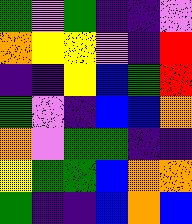[["green", "violet", "green", "indigo", "indigo", "violet"], ["orange", "yellow", "yellow", "violet", "indigo", "red"], ["indigo", "indigo", "yellow", "blue", "green", "red"], ["green", "violet", "indigo", "blue", "blue", "orange"], ["orange", "violet", "green", "green", "indigo", "indigo"], ["yellow", "green", "green", "blue", "orange", "orange"], ["green", "indigo", "indigo", "blue", "orange", "blue"]]